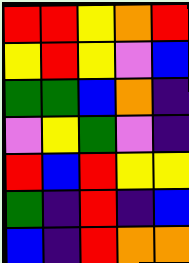[["red", "red", "yellow", "orange", "red"], ["yellow", "red", "yellow", "violet", "blue"], ["green", "green", "blue", "orange", "indigo"], ["violet", "yellow", "green", "violet", "indigo"], ["red", "blue", "red", "yellow", "yellow"], ["green", "indigo", "red", "indigo", "blue"], ["blue", "indigo", "red", "orange", "orange"]]